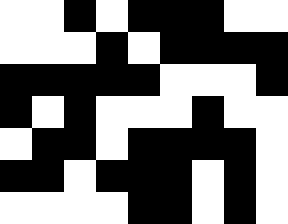[["white", "white", "black", "white", "black", "black", "black", "white", "white"], ["white", "white", "white", "black", "white", "black", "black", "black", "black"], ["black", "black", "black", "black", "black", "white", "white", "white", "black"], ["black", "white", "black", "white", "white", "white", "black", "white", "white"], ["white", "black", "black", "white", "black", "black", "black", "black", "white"], ["black", "black", "white", "black", "black", "black", "white", "black", "white"], ["white", "white", "white", "white", "black", "black", "white", "black", "white"]]